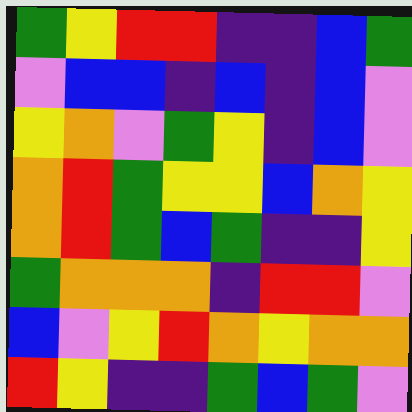[["green", "yellow", "red", "red", "indigo", "indigo", "blue", "green"], ["violet", "blue", "blue", "indigo", "blue", "indigo", "blue", "violet"], ["yellow", "orange", "violet", "green", "yellow", "indigo", "blue", "violet"], ["orange", "red", "green", "yellow", "yellow", "blue", "orange", "yellow"], ["orange", "red", "green", "blue", "green", "indigo", "indigo", "yellow"], ["green", "orange", "orange", "orange", "indigo", "red", "red", "violet"], ["blue", "violet", "yellow", "red", "orange", "yellow", "orange", "orange"], ["red", "yellow", "indigo", "indigo", "green", "blue", "green", "violet"]]